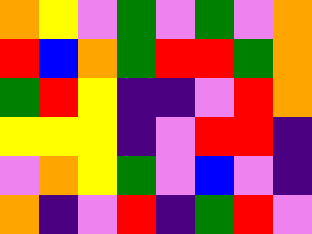[["orange", "yellow", "violet", "green", "violet", "green", "violet", "orange"], ["red", "blue", "orange", "green", "red", "red", "green", "orange"], ["green", "red", "yellow", "indigo", "indigo", "violet", "red", "orange"], ["yellow", "yellow", "yellow", "indigo", "violet", "red", "red", "indigo"], ["violet", "orange", "yellow", "green", "violet", "blue", "violet", "indigo"], ["orange", "indigo", "violet", "red", "indigo", "green", "red", "violet"]]